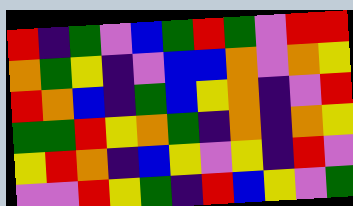[["red", "indigo", "green", "violet", "blue", "green", "red", "green", "violet", "red", "red"], ["orange", "green", "yellow", "indigo", "violet", "blue", "blue", "orange", "violet", "orange", "yellow"], ["red", "orange", "blue", "indigo", "green", "blue", "yellow", "orange", "indigo", "violet", "red"], ["green", "green", "red", "yellow", "orange", "green", "indigo", "orange", "indigo", "orange", "yellow"], ["yellow", "red", "orange", "indigo", "blue", "yellow", "violet", "yellow", "indigo", "red", "violet"], ["violet", "violet", "red", "yellow", "green", "indigo", "red", "blue", "yellow", "violet", "green"]]